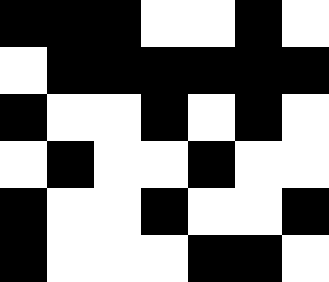[["black", "black", "black", "white", "white", "black", "white"], ["white", "black", "black", "black", "black", "black", "black"], ["black", "white", "white", "black", "white", "black", "white"], ["white", "black", "white", "white", "black", "white", "white"], ["black", "white", "white", "black", "white", "white", "black"], ["black", "white", "white", "white", "black", "black", "white"]]